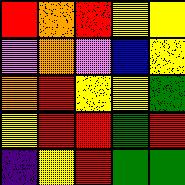[["red", "orange", "red", "yellow", "yellow"], ["violet", "orange", "violet", "blue", "yellow"], ["orange", "red", "yellow", "yellow", "green"], ["yellow", "red", "red", "green", "red"], ["indigo", "yellow", "red", "green", "green"]]